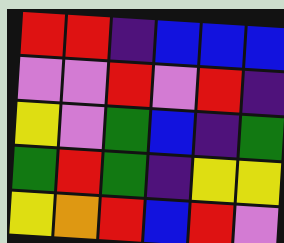[["red", "red", "indigo", "blue", "blue", "blue"], ["violet", "violet", "red", "violet", "red", "indigo"], ["yellow", "violet", "green", "blue", "indigo", "green"], ["green", "red", "green", "indigo", "yellow", "yellow"], ["yellow", "orange", "red", "blue", "red", "violet"]]